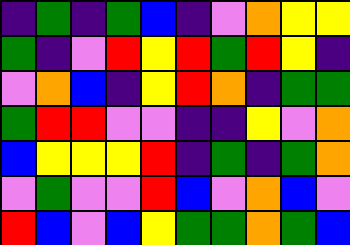[["indigo", "green", "indigo", "green", "blue", "indigo", "violet", "orange", "yellow", "yellow"], ["green", "indigo", "violet", "red", "yellow", "red", "green", "red", "yellow", "indigo"], ["violet", "orange", "blue", "indigo", "yellow", "red", "orange", "indigo", "green", "green"], ["green", "red", "red", "violet", "violet", "indigo", "indigo", "yellow", "violet", "orange"], ["blue", "yellow", "yellow", "yellow", "red", "indigo", "green", "indigo", "green", "orange"], ["violet", "green", "violet", "violet", "red", "blue", "violet", "orange", "blue", "violet"], ["red", "blue", "violet", "blue", "yellow", "green", "green", "orange", "green", "blue"]]